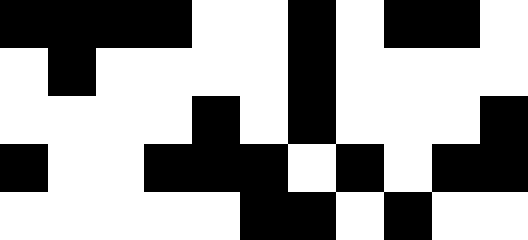[["black", "black", "black", "black", "white", "white", "black", "white", "black", "black", "white"], ["white", "black", "white", "white", "white", "white", "black", "white", "white", "white", "white"], ["white", "white", "white", "white", "black", "white", "black", "white", "white", "white", "black"], ["black", "white", "white", "black", "black", "black", "white", "black", "white", "black", "black"], ["white", "white", "white", "white", "white", "black", "black", "white", "black", "white", "white"]]